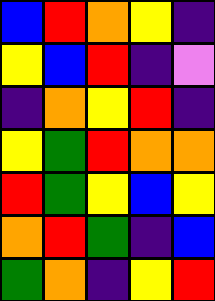[["blue", "red", "orange", "yellow", "indigo"], ["yellow", "blue", "red", "indigo", "violet"], ["indigo", "orange", "yellow", "red", "indigo"], ["yellow", "green", "red", "orange", "orange"], ["red", "green", "yellow", "blue", "yellow"], ["orange", "red", "green", "indigo", "blue"], ["green", "orange", "indigo", "yellow", "red"]]